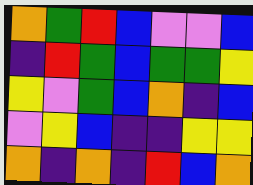[["orange", "green", "red", "blue", "violet", "violet", "blue"], ["indigo", "red", "green", "blue", "green", "green", "yellow"], ["yellow", "violet", "green", "blue", "orange", "indigo", "blue"], ["violet", "yellow", "blue", "indigo", "indigo", "yellow", "yellow"], ["orange", "indigo", "orange", "indigo", "red", "blue", "orange"]]